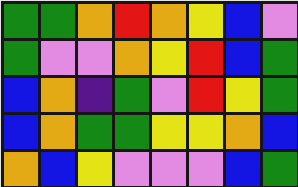[["green", "green", "orange", "red", "orange", "yellow", "blue", "violet"], ["green", "violet", "violet", "orange", "yellow", "red", "blue", "green"], ["blue", "orange", "indigo", "green", "violet", "red", "yellow", "green"], ["blue", "orange", "green", "green", "yellow", "yellow", "orange", "blue"], ["orange", "blue", "yellow", "violet", "violet", "violet", "blue", "green"]]